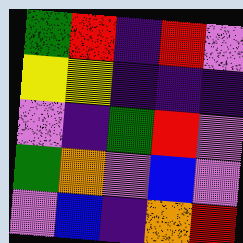[["green", "red", "indigo", "red", "violet"], ["yellow", "yellow", "indigo", "indigo", "indigo"], ["violet", "indigo", "green", "red", "violet"], ["green", "orange", "violet", "blue", "violet"], ["violet", "blue", "indigo", "orange", "red"]]